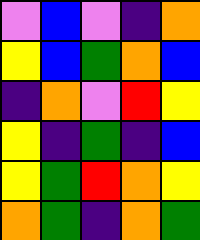[["violet", "blue", "violet", "indigo", "orange"], ["yellow", "blue", "green", "orange", "blue"], ["indigo", "orange", "violet", "red", "yellow"], ["yellow", "indigo", "green", "indigo", "blue"], ["yellow", "green", "red", "orange", "yellow"], ["orange", "green", "indigo", "orange", "green"]]